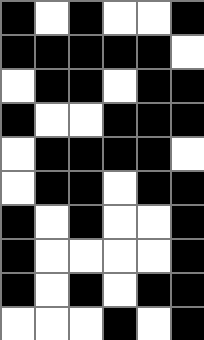[["black", "white", "black", "white", "white", "black"], ["black", "black", "black", "black", "black", "white"], ["white", "black", "black", "white", "black", "black"], ["black", "white", "white", "black", "black", "black"], ["white", "black", "black", "black", "black", "white"], ["white", "black", "black", "white", "black", "black"], ["black", "white", "black", "white", "white", "black"], ["black", "white", "white", "white", "white", "black"], ["black", "white", "black", "white", "black", "black"], ["white", "white", "white", "black", "white", "black"]]